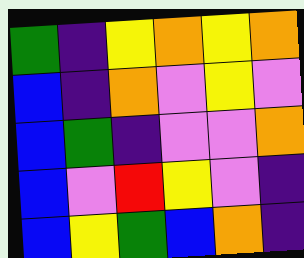[["green", "indigo", "yellow", "orange", "yellow", "orange"], ["blue", "indigo", "orange", "violet", "yellow", "violet"], ["blue", "green", "indigo", "violet", "violet", "orange"], ["blue", "violet", "red", "yellow", "violet", "indigo"], ["blue", "yellow", "green", "blue", "orange", "indigo"]]